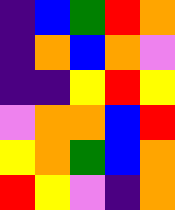[["indigo", "blue", "green", "red", "orange"], ["indigo", "orange", "blue", "orange", "violet"], ["indigo", "indigo", "yellow", "red", "yellow"], ["violet", "orange", "orange", "blue", "red"], ["yellow", "orange", "green", "blue", "orange"], ["red", "yellow", "violet", "indigo", "orange"]]